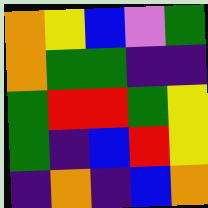[["orange", "yellow", "blue", "violet", "green"], ["orange", "green", "green", "indigo", "indigo"], ["green", "red", "red", "green", "yellow"], ["green", "indigo", "blue", "red", "yellow"], ["indigo", "orange", "indigo", "blue", "orange"]]